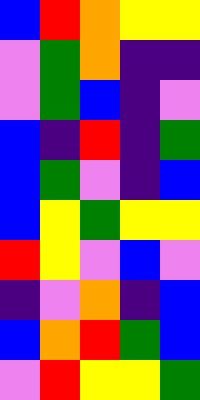[["blue", "red", "orange", "yellow", "yellow"], ["violet", "green", "orange", "indigo", "indigo"], ["violet", "green", "blue", "indigo", "violet"], ["blue", "indigo", "red", "indigo", "green"], ["blue", "green", "violet", "indigo", "blue"], ["blue", "yellow", "green", "yellow", "yellow"], ["red", "yellow", "violet", "blue", "violet"], ["indigo", "violet", "orange", "indigo", "blue"], ["blue", "orange", "red", "green", "blue"], ["violet", "red", "yellow", "yellow", "green"]]